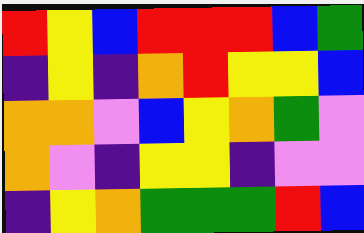[["red", "yellow", "blue", "red", "red", "red", "blue", "green"], ["indigo", "yellow", "indigo", "orange", "red", "yellow", "yellow", "blue"], ["orange", "orange", "violet", "blue", "yellow", "orange", "green", "violet"], ["orange", "violet", "indigo", "yellow", "yellow", "indigo", "violet", "violet"], ["indigo", "yellow", "orange", "green", "green", "green", "red", "blue"]]